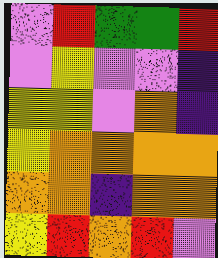[["violet", "red", "green", "green", "red"], ["violet", "yellow", "violet", "violet", "indigo"], ["yellow", "yellow", "violet", "orange", "indigo"], ["yellow", "orange", "orange", "orange", "orange"], ["orange", "orange", "indigo", "orange", "orange"], ["yellow", "red", "orange", "red", "violet"]]